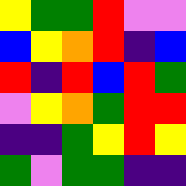[["yellow", "green", "green", "red", "violet", "violet"], ["blue", "yellow", "orange", "red", "indigo", "blue"], ["red", "indigo", "red", "blue", "red", "green"], ["violet", "yellow", "orange", "green", "red", "red"], ["indigo", "indigo", "green", "yellow", "red", "yellow"], ["green", "violet", "green", "green", "indigo", "indigo"]]